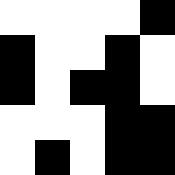[["white", "white", "white", "white", "black"], ["black", "white", "white", "black", "white"], ["black", "white", "black", "black", "white"], ["white", "white", "white", "black", "black"], ["white", "black", "white", "black", "black"]]